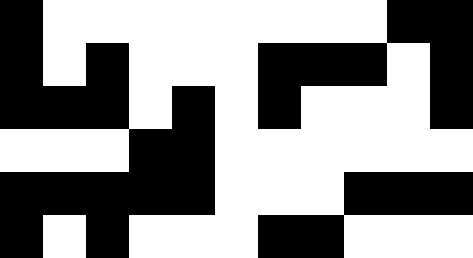[["black", "white", "white", "white", "white", "white", "white", "white", "white", "black", "black"], ["black", "white", "black", "white", "white", "white", "black", "black", "black", "white", "black"], ["black", "black", "black", "white", "black", "white", "black", "white", "white", "white", "black"], ["white", "white", "white", "black", "black", "white", "white", "white", "white", "white", "white"], ["black", "black", "black", "black", "black", "white", "white", "white", "black", "black", "black"], ["black", "white", "black", "white", "white", "white", "black", "black", "white", "white", "white"]]